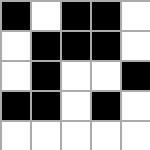[["black", "white", "black", "black", "white"], ["white", "black", "black", "black", "white"], ["white", "black", "white", "white", "black"], ["black", "black", "white", "black", "white"], ["white", "white", "white", "white", "white"]]